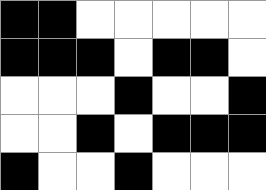[["black", "black", "white", "white", "white", "white", "white"], ["black", "black", "black", "white", "black", "black", "white"], ["white", "white", "white", "black", "white", "white", "black"], ["white", "white", "black", "white", "black", "black", "black"], ["black", "white", "white", "black", "white", "white", "white"]]